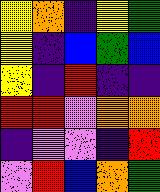[["yellow", "orange", "indigo", "yellow", "green"], ["yellow", "indigo", "blue", "green", "blue"], ["yellow", "indigo", "red", "indigo", "indigo"], ["red", "red", "violet", "orange", "orange"], ["indigo", "violet", "violet", "indigo", "red"], ["violet", "red", "blue", "orange", "green"]]